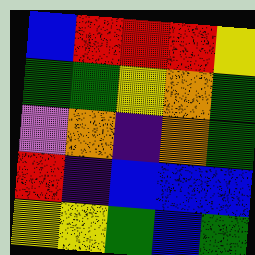[["blue", "red", "red", "red", "yellow"], ["green", "green", "yellow", "orange", "green"], ["violet", "orange", "indigo", "orange", "green"], ["red", "indigo", "blue", "blue", "blue"], ["yellow", "yellow", "green", "blue", "green"]]